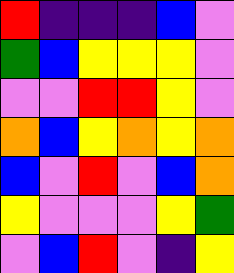[["red", "indigo", "indigo", "indigo", "blue", "violet"], ["green", "blue", "yellow", "yellow", "yellow", "violet"], ["violet", "violet", "red", "red", "yellow", "violet"], ["orange", "blue", "yellow", "orange", "yellow", "orange"], ["blue", "violet", "red", "violet", "blue", "orange"], ["yellow", "violet", "violet", "violet", "yellow", "green"], ["violet", "blue", "red", "violet", "indigo", "yellow"]]